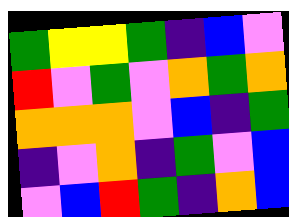[["green", "yellow", "yellow", "green", "indigo", "blue", "violet"], ["red", "violet", "green", "violet", "orange", "green", "orange"], ["orange", "orange", "orange", "violet", "blue", "indigo", "green"], ["indigo", "violet", "orange", "indigo", "green", "violet", "blue"], ["violet", "blue", "red", "green", "indigo", "orange", "blue"]]